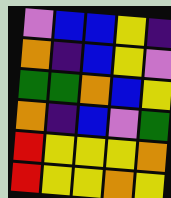[["violet", "blue", "blue", "yellow", "indigo"], ["orange", "indigo", "blue", "yellow", "violet"], ["green", "green", "orange", "blue", "yellow"], ["orange", "indigo", "blue", "violet", "green"], ["red", "yellow", "yellow", "yellow", "orange"], ["red", "yellow", "yellow", "orange", "yellow"]]